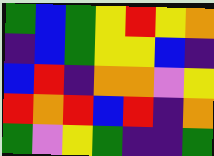[["green", "blue", "green", "yellow", "red", "yellow", "orange"], ["indigo", "blue", "green", "yellow", "yellow", "blue", "indigo"], ["blue", "red", "indigo", "orange", "orange", "violet", "yellow"], ["red", "orange", "red", "blue", "red", "indigo", "orange"], ["green", "violet", "yellow", "green", "indigo", "indigo", "green"]]